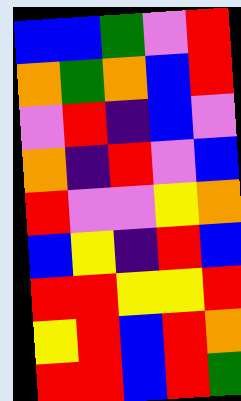[["blue", "blue", "green", "violet", "red"], ["orange", "green", "orange", "blue", "red"], ["violet", "red", "indigo", "blue", "violet"], ["orange", "indigo", "red", "violet", "blue"], ["red", "violet", "violet", "yellow", "orange"], ["blue", "yellow", "indigo", "red", "blue"], ["red", "red", "yellow", "yellow", "red"], ["yellow", "red", "blue", "red", "orange"], ["red", "red", "blue", "red", "green"]]